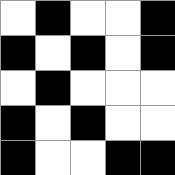[["white", "black", "white", "white", "black"], ["black", "white", "black", "white", "black"], ["white", "black", "white", "white", "white"], ["black", "white", "black", "white", "white"], ["black", "white", "white", "black", "black"]]